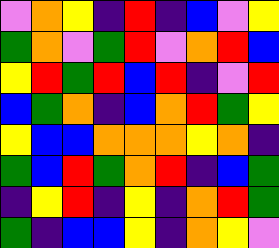[["violet", "orange", "yellow", "indigo", "red", "indigo", "blue", "violet", "yellow"], ["green", "orange", "violet", "green", "red", "violet", "orange", "red", "blue"], ["yellow", "red", "green", "red", "blue", "red", "indigo", "violet", "red"], ["blue", "green", "orange", "indigo", "blue", "orange", "red", "green", "yellow"], ["yellow", "blue", "blue", "orange", "orange", "orange", "yellow", "orange", "indigo"], ["green", "blue", "red", "green", "orange", "red", "indigo", "blue", "green"], ["indigo", "yellow", "red", "indigo", "yellow", "indigo", "orange", "red", "green"], ["green", "indigo", "blue", "blue", "yellow", "indigo", "orange", "yellow", "violet"]]